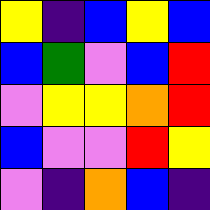[["yellow", "indigo", "blue", "yellow", "blue"], ["blue", "green", "violet", "blue", "red"], ["violet", "yellow", "yellow", "orange", "red"], ["blue", "violet", "violet", "red", "yellow"], ["violet", "indigo", "orange", "blue", "indigo"]]